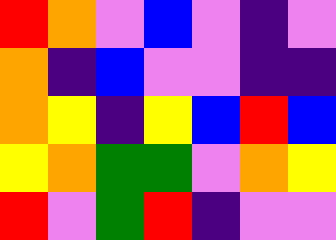[["red", "orange", "violet", "blue", "violet", "indigo", "violet"], ["orange", "indigo", "blue", "violet", "violet", "indigo", "indigo"], ["orange", "yellow", "indigo", "yellow", "blue", "red", "blue"], ["yellow", "orange", "green", "green", "violet", "orange", "yellow"], ["red", "violet", "green", "red", "indigo", "violet", "violet"]]